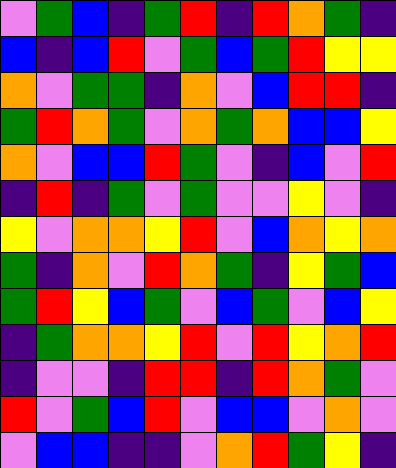[["violet", "green", "blue", "indigo", "green", "red", "indigo", "red", "orange", "green", "indigo"], ["blue", "indigo", "blue", "red", "violet", "green", "blue", "green", "red", "yellow", "yellow"], ["orange", "violet", "green", "green", "indigo", "orange", "violet", "blue", "red", "red", "indigo"], ["green", "red", "orange", "green", "violet", "orange", "green", "orange", "blue", "blue", "yellow"], ["orange", "violet", "blue", "blue", "red", "green", "violet", "indigo", "blue", "violet", "red"], ["indigo", "red", "indigo", "green", "violet", "green", "violet", "violet", "yellow", "violet", "indigo"], ["yellow", "violet", "orange", "orange", "yellow", "red", "violet", "blue", "orange", "yellow", "orange"], ["green", "indigo", "orange", "violet", "red", "orange", "green", "indigo", "yellow", "green", "blue"], ["green", "red", "yellow", "blue", "green", "violet", "blue", "green", "violet", "blue", "yellow"], ["indigo", "green", "orange", "orange", "yellow", "red", "violet", "red", "yellow", "orange", "red"], ["indigo", "violet", "violet", "indigo", "red", "red", "indigo", "red", "orange", "green", "violet"], ["red", "violet", "green", "blue", "red", "violet", "blue", "blue", "violet", "orange", "violet"], ["violet", "blue", "blue", "indigo", "indigo", "violet", "orange", "red", "green", "yellow", "indigo"]]